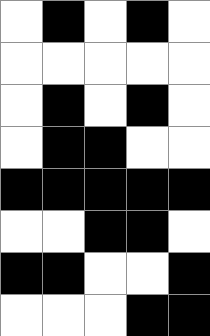[["white", "black", "white", "black", "white"], ["white", "white", "white", "white", "white"], ["white", "black", "white", "black", "white"], ["white", "black", "black", "white", "white"], ["black", "black", "black", "black", "black"], ["white", "white", "black", "black", "white"], ["black", "black", "white", "white", "black"], ["white", "white", "white", "black", "black"]]